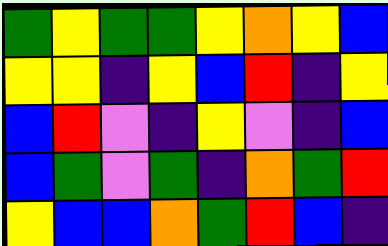[["green", "yellow", "green", "green", "yellow", "orange", "yellow", "blue"], ["yellow", "yellow", "indigo", "yellow", "blue", "red", "indigo", "yellow"], ["blue", "red", "violet", "indigo", "yellow", "violet", "indigo", "blue"], ["blue", "green", "violet", "green", "indigo", "orange", "green", "red"], ["yellow", "blue", "blue", "orange", "green", "red", "blue", "indigo"]]